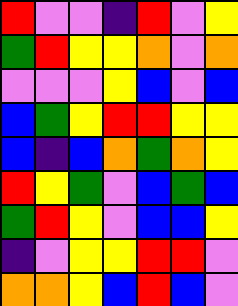[["red", "violet", "violet", "indigo", "red", "violet", "yellow"], ["green", "red", "yellow", "yellow", "orange", "violet", "orange"], ["violet", "violet", "violet", "yellow", "blue", "violet", "blue"], ["blue", "green", "yellow", "red", "red", "yellow", "yellow"], ["blue", "indigo", "blue", "orange", "green", "orange", "yellow"], ["red", "yellow", "green", "violet", "blue", "green", "blue"], ["green", "red", "yellow", "violet", "blue", "blue", "yellow"], ["indigo", "violet", "yellow", "yellow", "red", "red", "violet"], ["orange", "orange", "yellow", "blue", "red", "blue", "violet"]]